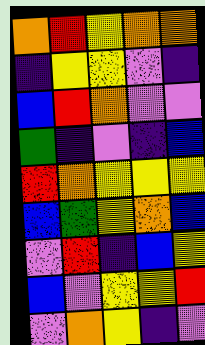[["orange", "red", "yellow", "orange", "orange"], ["indigo", "yellow", "yellow", "violet", "indigo"], ["blue", "red", "orange", "violet", "violet"], ["green", "indigo", "violet", "indigo", "blue"], ["red", "orange", "yellow", "yellow", "yellow"], ["blue", "green", "yellow", "orange", "blue"], ["violet", "red", "indigo", "blue", "yellow"], ["blue", "violet", "yellow", "yellow", "red"], ["violet", "orange", "yellow", "indigo", "violet"]]